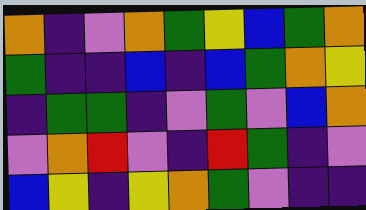[["orange", "indigo", "violet", "orange", "green", "yellow", "blue", "green", "orange"], ["green", "indigo", "indigo", "blue", "indigo", "blue", "green", "orange", "yellow"], ["indigo", "green", "green", "indigo", "violet", "green", "violet", "blue", "orange"], ["violet", "orange", "red", "violet", "indigo", "red", "green", "indigo", "violet"], ["blue", "yellow", "indigo", "yellow", "orange", "green", "violet", "indigo", "indigo"]]